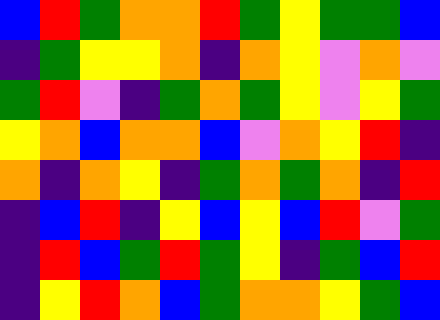[["blue", "red", "green", "orange", "orange", "red", "green", "yellow", "green", "green", "blue"], ["indigo", "green", "yellow", "yellow", "orange", "indigo", "orange", "yellow", "violet", "orange", "violet"], ["green", "red", "violet", "indigo", "green", "orange", "green", "yellow", "violet", "yellow", "green"], ["yellow", "orange", "blue", "orange", "orange", "blue", "violet", "orange", "yellow", "red", "indigo"], ["orange", "indigo", "orange", "yellow", "indigo", "green", "orange", "green", "orange", "indigo", "red"], ["indigo", "blue", "red", "indigo", "yellow", "blue", "yellow", "blue", "red", "violet", "green"], ["indigo", "red", "blue", "green", "red", "green", "yellow", "indigo", "green", "blue", "red"], ["indigo", "yellow", "red", "orange", "blue", "green", "orange", "orange", "yellow", "green", "blue"]]